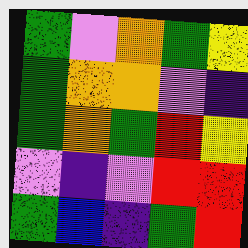[["green", "violet", "orange", "green", "yellow"], ["green", "orange", "orange", "violet", "indigo"], ["green", "orange", "green", "red", "yellow"], ["violet", "indigo", "violet", "red", "red"], ["green", "blue", "indigo", "green", "red"]]